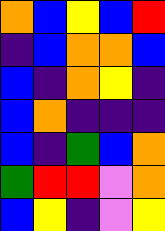[["orange", "blue", "yellow", "blue", "red"], ["indigo", "blue", "orange", "orange", "blue"], ["blue", "indigo", "orange", "yellow", "indigo"], ["blue", "orange", "indigo", "indigo", "indigo"], ["blue", "indigo", "green", "blue", "orange"], ["green", "red", "red", "violet", "orange"], ["blue", "yellow", "indigo", "violet", "yellow"]]